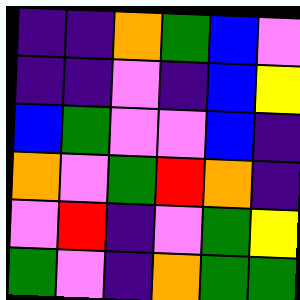[["indigo", "indigo", "orange", "green", "blue", "violet"], ["indigo", "indigo", "violet", "indigo", "blue", "yellow"], ["blue", "green", "violet", "violet", "blue", "indigo"], ["orange", "violet", "green", "red", "orange", "indigo"], ["violet", "red", "indigo", "violet", "green", "yellow"], ["green", "violet", "indigo", "orange", "green", "green"]]